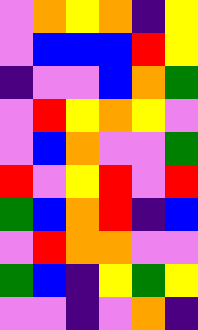[["violet", "orange", "yellow", "orange", "indigo", "yellow"], ["violet", "blue", "blue", "blue", "red", "yellow"], ["indigo", "violet", "violet", "blue", "orange", "green"], ["violet", "red", "yellow", "orange", "yellow", "violet"], ["violet", "blue", "orange", "violet", "violet", "green"], ["red", "violet", "yellow", "red", "violet", "red"], ["green", "blue", "orange", "red", "indigo", "blue"], ["violet", "red", "orange", "orange", "violet", "violet"], ["green", "blue", "indigo", "yellow", "green", "yellow"], ["violet", "violet", "indigo", "violet", "orange", "indigo"]]